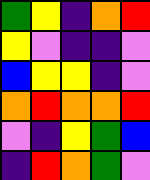[["green", "yellow", "indigo", "orange", "red"], ["yellow", "violet", "indigo", "indigo", "violet"], ["blue", "yellow", "yellow", "indigo", "violet"], ["orange", "red", "orange", "orange", "red"], ["violet", "indigo", "yellow", "green", "blue"], ["indigo", "red", "orange", "green", "violet"]]